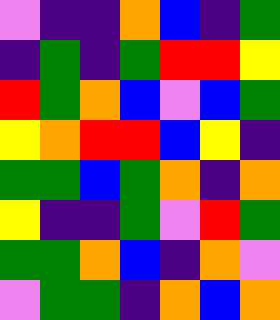[["violet", "indigo", "indigo", "orange", "blue", "indigo", "green"], ["indigo", "green", "indigo", "green", "red", "red", "yellow"], ["red", "green", "orange", "blue", "violet", "blue", "green"], ["yellow", "orange", "red", "red", "blue", "yellow", "indigo"], ["green", "green", "blue", "green", "orange", "indigo", "orange"], ["yellow", "indigo", "indigo", "green", "violet", "red", "green"], ["green", "green", "orange", "blue", "indigo", "orange", "violet"], ["violet", "green", "green", "indigo", "orange", "blue", "orange"]]